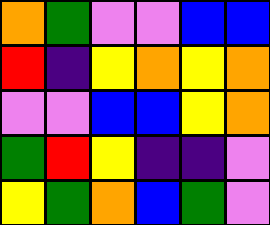[["orange", "green", "violet", "violet", "blue", "blue"], ["red", "indigo", "yellow", "orange", "yellow", "orange"], ["violet", "violet", "blue", "blue", "yellow", "orange"], ["green", "red", "yellow", "indigo", "indigo", "violet"], ["yellow", "green", "orange", "blue", "green", "violet"]]